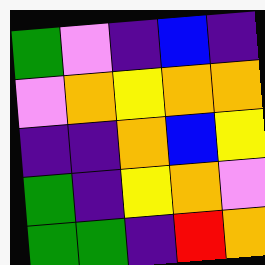[["green", "violet", "indigo", "blue", "indigo"], ["violet", "orange", "yellow", "orange", "orange"], ["indigo", "indigo", "orange", "blue", "yellow"], ["green", "indigo", "yellow", "orange", "violet"], ["green", "green", "indigo", "red", "orange"]]